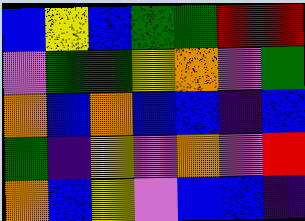[["blue", "yellow", "blue", "green", "green", "red", "red"], ["violet", "green", "green", "yellow", "orange", "violet", "green"], ["orange", "blue", "orange", "blue", "blue", "indigo", "blue"], ["green", "indigo", "yellow", "violet", "orange", "violet", "red"], ["orange", "blue", "yellow", "violet", "blue", "blue", "indigo"]]